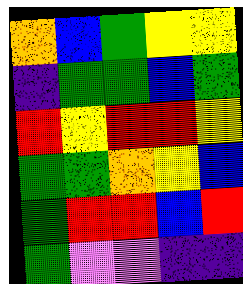[["orange", "blue", "green", "yellow", "yellow"], ["indigo", "green", "green", "blue", "green"], ["red", "yellow", "red", "red", "yellow"], ["green", "green", "orange", "yellow", "blue"], ["green", "red", "red", "blue", "red"], ["green", "violet", "violet", "indigo", "indigo"]]